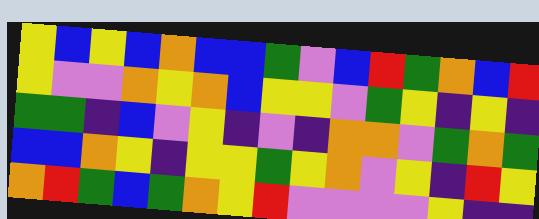[["yellow", "blue", "yellow", "blue", "orange", "blue", "blue", "green", "violet", "blue", "red", "green", "orange", "blue", "red"], ["yellow", "violet", "violet", "orange", "yellow", "orange", "blue", "yellow", "yellow", "violet", "green", "yellow", "indigo", "yellow", "indigo"], ["green", "green", "indigo", "blue", "violet", "yellow", "indigo", "violet", "indigo", "orange", "orange", "violet", "green", "orange", "green"], ["blue", "blue", "orange", "yellow", "indigo", "yellow", "yellow", "green", "yellow", "orange", "violet", "yellow", "indigo", "red", "yellow"], ["orange", "red", "green", "blue", "green", "orange", "yellow", "red", "violet", "violet", "violet", "violet", "yellow", "indigo", "indigo"]]